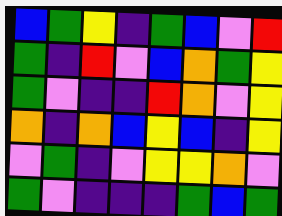[["blue", "green", "yellow", "indigo", "green", "blue", "violet", "red"], ["green", "indigo", "red", "violet", "blue", "orange", "green", "yellow"], ["green", "violet", "indigo", "indigo", "red", "orange", "violet", "yellow"], ["orange", "indigo", "orange", "blue", "yellow", "blue", "indigo", "yellow"], ["violet", "green", "indigo", "violet", "yellow", "yellow", "orange", "violet"], ["green", "violet", "indigo", "indigo", "indigo", "green", "blue", "green"]]